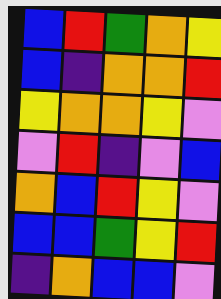[["blue", "red", "green", "orange", "yellow"], ["blue", "indigo", "orange", "orange", "red"], ["yellow", "orange", "orange", "yellow", "violet"], ["violet", "red", "indigo", "violet", "blue"], ["orange", "blue", "red", "yellow", "violet"], ["blue", "blue", "green", "yellow", "red"], ["indigo", "orange", "blue", "blue", "violet"]]